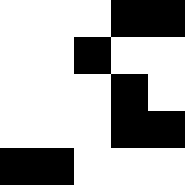[["white", "white", "white", "black", "black"], ["white", "white", "black", "white", "white"], ["white", "white", "white", "black", "white"], ["white", "white", "white", "black", "black"], ["black", "black", "white", "white", "white"]]